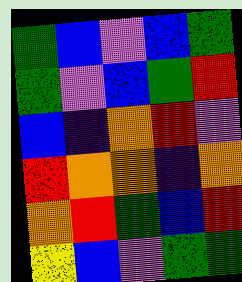[["green", "blue", "violet", "blue", "green"], ["green", "violet", "blue", "green", "red"], ["blue", "indigo", "orange", "red", "violet"], ["red", "orange", "orange", "indigo", "orange"], ["orange", "red", "green", "blue", "red"], ["yellow", "blue", "violet", "green", "green"]]